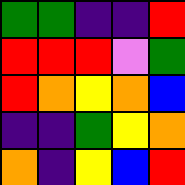[["green", "green", "indigo", "indigo", "red"], ["red", "red", "red", "violet", "green"], ["red", "orange", "yellow", "orange", "blue"], ["indigo", "indigo", "green", "yellow", "orange"], ["orange", "indigo", "yellow", "blue", "red"]]